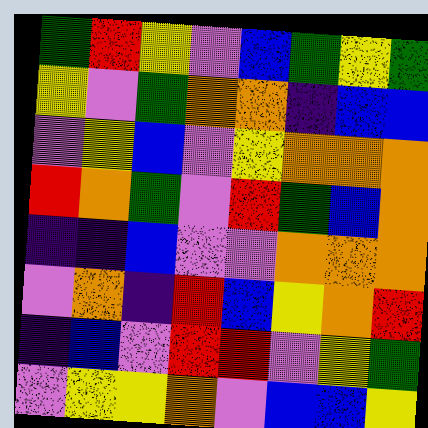[["green", "red", "yellow", "violet", "blue", "green", "yellow", "green"], ["yellow", "violet", "green", "orange", "orange", "indigo", "blue", "blue"], ["violet", "yellow", "blue", "violet", "yellow", "orange", "orange", "orange"], ["red", "orange", "green", "violet", "red", "green", "blue", "orange"], ["indigo", "indigo", "blue", "violet", "violet", "orange", "orange", "orange"], ["violet", "orange", "indigo", "red", "blue", "yellow", "orange", "red"], ["indigo", "blue", "violet", "red", "red", "violet", "yellow", "green"], ["violet", "yellow", "yellow", "orange", "violet", "blue", "blue", "yellow"]]